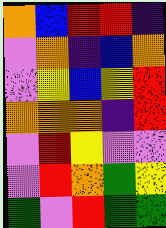[["orange", "blue", "red", "red", "indigo"], ["violet", "orange", "indigo", "blue", "orange"], ["violet", "yellow", "blue", "yellow", "red"], ["orange", "orange", "orange", "indigo", "red"], ["violet", "red", "yellow", "violet", "violet"], ["violet", "red", "orange", "green", "yellow"], ["green", "violet", "red", "green", "green"]]